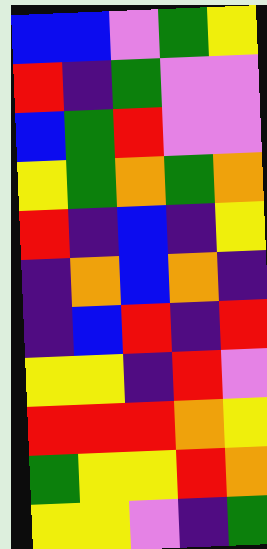[["blue", "blue", "violet", "green", "yellow"], ["red", "indigo", "green", "violet", "violet"], ["blue", "green", "red", "violet", "violet"], ["yellow", "green", "orange", "green", "orange"], ["red", "indigo", "blue", "indigo", "yellow"], ["indigo", "orange", "blue", "orange", "indigo"], ["indigo", "blue", "red", "indigo", "red"], ["yellow", "yellow", "indigo", "red", "violet"], ["red", "red", "red", "orange", "yellow"], ["green", "yellow", "yellow", "red", "orange"], ["yellow", "yellow", "violet", "indigo", "green"]]